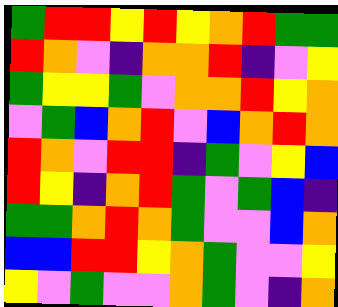[["green", "red", "red", "yellow", "red", "yellow", "orange", "red", "green", "green"], ["red", "orange", "violet", "indigo", "orange", "orange", "red", "indigo", "violet", "yellow"], ["green", "yellow", "yellow", "green", "violet", "orange", "orange", "red", "yellow", "orange"], ["violet", "green", "blue", "orange", "red", "violet", "blue", "orange", "red", "orange"], ["red", "orange", "violet", "red", "red", "indigo", "green", "violet", "yellow", "blue"], ["red", "yellow", "indigo", "orange", "red", "green", "violet", "green", "blue", "indigo"], ["green", "green", "orange", "red", "orange", "green", "violet", "violet", "blue", "orange"], ["blue", "blue", "red", "red", "yellow", "orange", "green", "violet", "violet", "yellow"], ["yellow", "violet", "green", "violet", "violet", "orange", "green", "violet", "indigo", "orange"]]